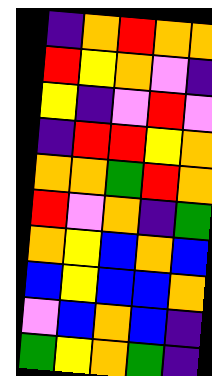[["indigo", "orange", "red", "orange", "orange"], ["red", "yellow", "orange", "violet", "indigo"], ["yellow", "indigo", "violet", "red", "violet"], ["indigo", "red", "red", "yellow", "orange"], ["orange", "orange", "green", "red", "orange"], ["red", "violet", "orange", "indigo", "green"], ["orange", "yellow", "blue", "orange", "blue"], ["blue", "yellow", "blue", "blue", "orange"], ["violet", "blue", "orange", "blue", "indigo"], ["green", "yellow", "orange", "green", "indigo"]]